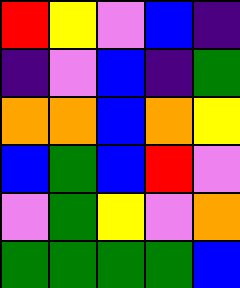[["red", "yellow", "violet", "blue", "indigo"], ["indigo", "violet", "blue", "indigo", "green"], ["orange", "orange", "blue", "orange", "yellow"], ["blue", "green", "blue", "red", "violet"], ["violet", "green", "yellow", "violet", "orange"], ["green", "green", "green", "green", "blue"]]